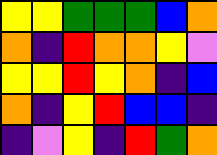[["yellow", "yellow", "green", "green", "green", "blue", "orange"], ["orange", "indigo", "red", "orange", "orange", "yellow", "violet"], ["yellow", "yellow", "red", "yellow", "orange", "indigo", "blue"], ["orange", "indigo", "yellow", "red", "blue", "blue", "indigo"], ["indigo", "violet", "yellow", "indigo", "red", "green", "orange"]]